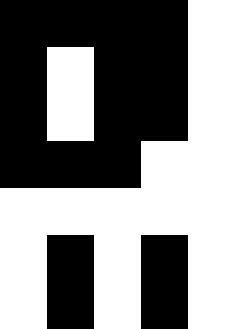[["black", "black", "black", "black", "white"], ["black", "white", "black", "black", "white"], ["black", "white", "black", "black", "white"], ["black", "black", "black", "white", "white"], ["white", "white", "white", "white", "white"], ["white", "black", "white", "black", "white"], ["white", "black", "white", "black", "white"]]